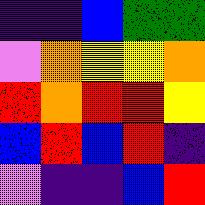[["indigo", "indigo", "blue", "green", "green"], ["violet", "orange", "yellow", "yellow", "orange"], ["red", "orange", "red", "red", "yellow"], ["blue", "red", "blue", "red", "indigo"], ["violet", "indigo", "indigo", "blue", "red"]]